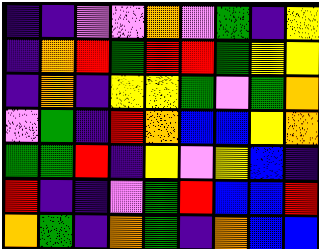[["indigo", "indigo", "violet", "violet", "orange", "violet", "green", "indigo", "yellow"], ["indigo", "orange", "red", "green", "red", "red", "green", "yellow", "yellow"], ["indigo", "orange", "indigo", "yellow", "yellow", "green", "violet", "green", "orange"], ["violet", "green", "indigo", "red", "orange", "blue", "blue", "yellow", "orange"], ["green", "green", "red", "indigo", "yellow", "violet", "yellow", "blue", "indigo"], ["red", "indigo", "indigo", "violet", "green", "red", "blue", "blue", "red"], ["orange", "green", "indigo", "orange", "green", "indigo", "orange", "blue", "blue"]]